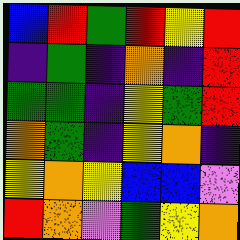[["blue", "red", "green", "red", "yellow", "red"], ["indigo", "green", "indigo", "orange", "indigo", "red"], ["green", "green", "indigo", "yellow", "green", "red"], ["orange", "green", "indigo", "yellow", "orange", "indigo"], ["yellow", "orange", "yellow", "blue", "blue", "violet"], ["red", "orange", "violet", "green", "yellow", "orange"]]